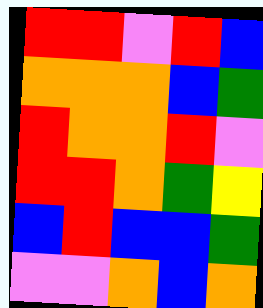[["red", "red", "violet", "red", "blue"], ["orange", "orange", "orange", "blue", "green"], ["red", "orange", "orange", "red", "violet"], ["red", "red", "orange", "green", "yellow"], ["blue", "red", "blue", "blue", "green"], ["violet", "violet", "orange", "blue", "orange"]]